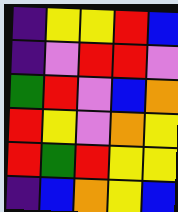[["indigo", "yellow", "yellow", "red", "blue"], ["indigo", "violet", "red", "red", "violet"], ["green", "red", "violet", "blue", "orange"], ["red", "yellow", "violet", "orange", "yellow"], ["red", "green", "red", "yellow", "yellow"], ["indigo", "blue", "orange", "yellow", "blue"]]